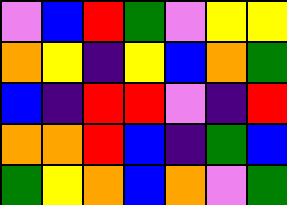[["violet", "blue", "red", "green", "violet", "yellow", "yellow"], ["orange", "yellow", "indigo", "yellow", "blue", "orange", "green"], ["blue", "indigo", "red", "red", "violet", "indigo", "red"], ["orange", "orange", "red", "blue", "indigo", "green", "blue"], ["green", "yellow", "orange", "blue", "orange", "violet", "green"]]